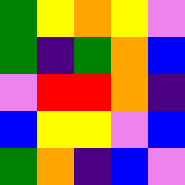[["green", "yellow", "orange", "yellow", "violet"], ["green", "indigo", "green", "orange", "blue"], ["violet", "red", "red", "orange", "indigo"], ["blue", "yellow", "yellow", "violet", "blue"], ["green", "orange", "indigo", "blue", "violet"]]